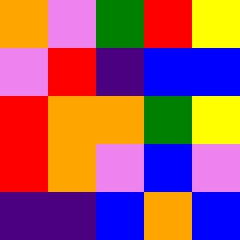[["orange", "violet", "green", "red", "yellow"], ["violet", "red", "indigo", "blue", "blue"], ["red", "orange", "orange", "green", "yellow"], ["red", "orange", "violet", "blue", "violet"], ["indigo", "indigo", "blue", "orange", "blue"]]